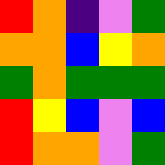[["red", "orange", "indigo", "violet", "green"], ["orange", "orange", "blue", "yellow", "orange"], ["green", "orange", "green", "green", "green"], ["red", "yellow", "blue", "violet", "blue"], ["red", "orange", "orange", "violet", "green"]]